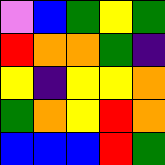[["violet", "blue", "green", "yellow", "green"], ["red", "orange", "orange", "green", "indigo"], ["yellow", "indigo", "yellow", "yellow", "orange"], ["green", "orange", "yellow", "red", "orange"], ["blue", "blue", "blue", "red", "green"]]